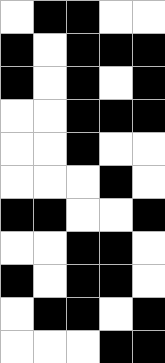[["white", "black", "black", "white", "white"], ["black", "white", "black", "black", "black"], ["black", "white", "black", "white", "black"], ["white", "white", "black", "black", "black"], ["white", "white", "black", "white", "white"], ["white", "white", "white", "black", "white"], ["black", "black", "white", "white", "black"], ["white", "white", "black", "black", "white"], ["black", "white", "black", "black", "white"], ["white", "black", "black", "white", "black"], ["white", "white", "white", "black", "black"]]